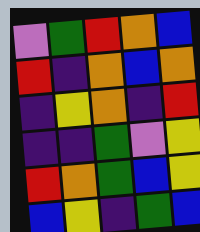[["violet", "green", "red", "orange", "blue"], ["red", "indigo", "orange", "blue", "orange"], ["indigo", "yellow", "orange", "indigo", "red"], ["indigo", "indigo", "green", "violet", "yellow"], ["red", "orange", "green", "blue", "yellow"], ["blue", "yellow", "indigo", "green", "blue"]]